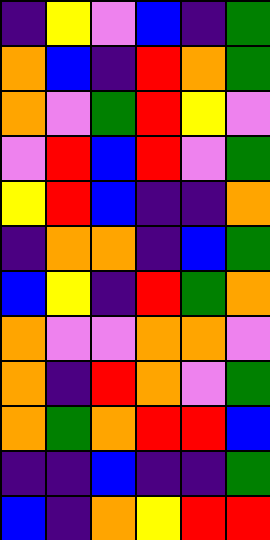[["indigo", "yellow", "violet", "blue", "indigo", "green"], ["orange", "blue", "indigo", "red", "orange", "green"], ["orange", "violet", "green", "red", "yellow", "violet"], ["violet", "red", "blue", "red", "violet", "green"], ["yellow", "red", "blue", "indigo", "indigo", "orange"], ["indigo", "orange", "orange", "indigo", "blue", "green"], ["blue", "yellow", "indigo", "red", "green", "orange"], ["orange", "violet", "violet", "orange", "orange", "violet"], ["orange", "indigo", "red", "orange", "violet", "green"], ["orange", "green", "orange", "red", "red", "blue"], ["indigo", "indigo", "blue", "indigo", "indigo", "green"], ["blue", "indigo", "orange", "yellow", "red", "red"]]